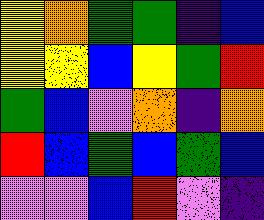[["yellow", "orange", "green", "green", "indigo", "blue"], ["yellow", "yellow", "blue", "yellow", "green", "red"], ["green", "blue", "violet", "orange", "indigo", "orange"], ["red", "blue", "green", "blue", "green", "blue"], ["violet", "violet", "blue", "red", "violet", "indigo"]]